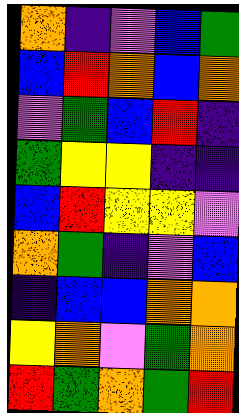[["orange", "indigo", "violet", "blue", "green"], ["blue", "red", "orange", "blue", "orange"], ["violet", "green", "blue", "red", "indigo"], ["green", "yellow", "yellow", "indigo", "indigo"], ["blue", "red", "yellow", "yellow", "violet"], ["orange", "green", "indigo", "violet", "blue"], ["indigo", "blue", "blue", "orange", "orange"], ["yellow", "orange", "violet", "green", "orange"], ["red", "green", "orange", "green", "red"]]